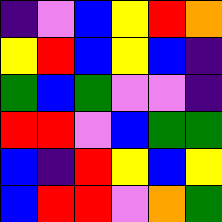[["indigo", "violet", "blue", "yellow", "red", "orange"], ["yellow", "red", "blue", "yellow", "blue", "indigo"], ["green", "blue", "green", "violet", "violet", "indigo"], ["red", "red", "violet", "blue", "green", "green"], ["blue", "indigo", "red", "yellow", "blue", "yellow"], ["blue", "red", "red", "violet", "orange", "green"]]